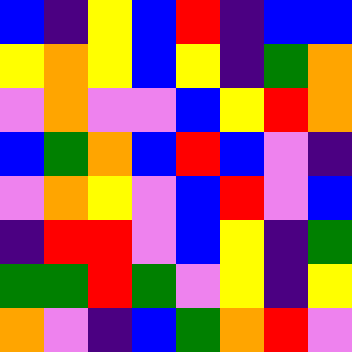[["blue", "indigo", "yellow", "blue", "red", "indigo", "blue", "blue"], ["yellow", "orange", "yellow", "blue", "yellow", "indigo", "green", "orange"], ["violet", "orange", "violet", "violet", "blue", "yellow", "red", "orange"], ["blue", "green", "orange", "blue", "red", "blue", "violet", "indigo"], ["violet", "orange", "yellow", "violet", "blue", "red", "violet", "blue"], ["indigo", "red", "red", "violet", "blue", "yellow", "indigo", "green"], ["green", "green", "red", "green", "violet", "yellow", "indigo", "yellow"], ["orange", "violet", "indigo", "blue", "green", "orange", "red", "violet"]]